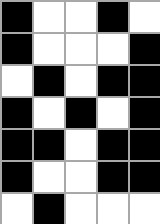[["black", "white", "white", "black", "white"], ["black", "white", "white", "white", "black"], ["white", "black", "white", "black", "black"], ["black", "white", "black", "white", "black"], ["black", "black", "white", "black", "black"], ["black", "white", "white", "black", "black"], ["white", "black", "white", "white", "white"]]